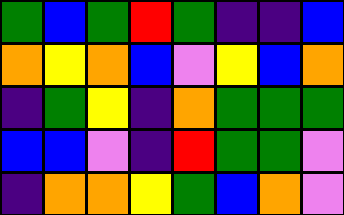[["green", "blue", "green", "red", "green", "indigo", "indigo", "blue"], ["orange", "yellow", "orange", "blue", "violet", "yellow", "blue", "orange"], ["indigo", "green", "yellow", "indigo", "orange", "green", "green", "green"], ["blue", "blue", "violet", "indigo", "red", "green", "green", "violet"], ["indigo", "orange", "orange", "yellow", "green", "blue", "orange", "violet"]]